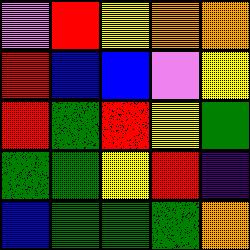[["violet", "red", "yellow", "orange", "orange"], ["red", "blue", "blue", "violet", "yellow"], ["red", "green", "red", "yellow", "green"], ["green", "green", "yellow", "red", "indigo"], ["blue", "green", "green", "green", "orange"]]